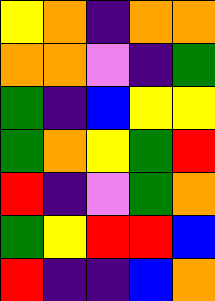[["yellow", "orange", "indigo", "orange", "orange"], ["orange", "orange", "violet", "indigo", "green"], ["green", "indigo", "blue", "yellow", "yellow"], ["green", "orange", "yellow", "green", "red"], ["red", "indigo", "violet", "green", "orange"], ["green", "yellow", "red", "red", "blue"], ["red", "indigo", "indigo", "blue", "orange"]]